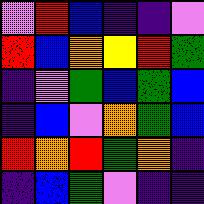[["violet", "red", "blue", "indigo", "indigo", "violet"], ["red", "blue", "orange", "yellow", "red", "green"], ["indigo", "violet", "green", "blue", "green", "blue"], ["indigo", "blue", "violet", "orange", "green", "blue"], ["red", "orange", "red", "green", "orange", "indigo"], ["indigo", "blue", "green", "violet", "indigo", "indigo"]]